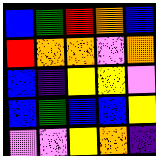[["blue", "green", "red", "orange", "blue"], ["red", "orange", "orange", "violet", "orange"], ["blue", "indigo", "yellow", "yellow", "violet"], ["blue", "green", "blue", "blue", "yellow"], ["violet", "violet", "yellow", "orange", "indigo"]]